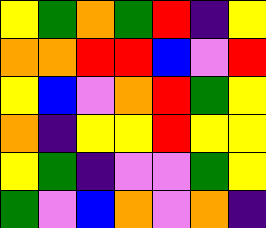[["yellow", "green", "orange", "green", "red", "indigo", "yellow"], ["orange", "orange", "red", "red", "blue", "violet", "red"], ["yellow", "blue", "violet", "orange", "red", "green", "yellow"], ["orange", "indigo", "yellow", "yellow", "red", "yellow", "yellow"], ["yellow", "green", "indigo", "violet", "violet", "green", "yellow"], ["green", "violet", "blue", "orange", "violet", "orange", "indigo"]]